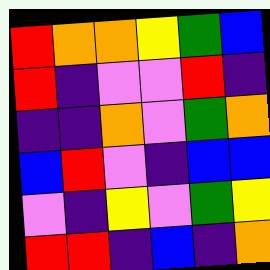[["red", "orange", "orange", "yellow", "green", "blue"], ["red", "indigo", "violet", "violet", "red", "indigo"], ["indigo", "indigo", "orange", "violet", "green", "orange"], ["blue", "red", "violet", "indigo", "blue", "blue"], ["violet", "indigo", "yellow", "violet", "green", "yellow"], ["red", "red", "indigo", "blue", "indigo", "orange"]]